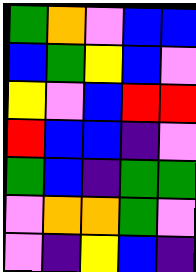[["green", "orange", "violet", "blue", "blue"], ["blue", "green", "yellow", "blue", "violet"], ["yellow", "violet", "blue", "red", "red"], ["red", "blue", "blue", "indigo", "violet"], ["green", "blue", "indigo", "green", "green"], ["violet", "orange", "orange", "green", "violet"], ["violet", "indigo", "yellow", "blue", "indigo"]]